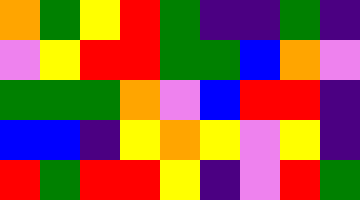[["orange", "green", "yellow", "red", "green", "indigo", "indigo", "green", "indigo"], ["violet", "yellow", "red", "red", "green", "green", "blue", "orange", "violet"], ["green", "green", "green", "orange", "violet", "blue", "red", "red", "indigo"], ["blue", "blue", "indigo", "yellow", "orange", "yellow", "violet", "yellow", "indigo"], ["red", "green", "red", "red", "yellow", "indigo", "violet", "red", "green"]]